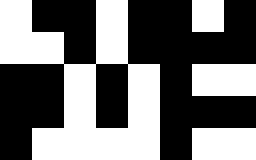[["white", "black", "black", "white", "black", "black", "white", "black"], ["white", "white", "black", "white", "black", "black", "black", "black"], ["black", "black", "white", "black", "white", "black", "white", "white"], ["black", "black", "white", "black", "white", "black", "black", "black"], ["black", "white", "white", "white", "white", "black", "white", "white"]]